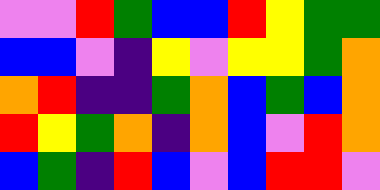[["violet", "violet", "red", "green", "blue", "blue", "red", "yellow", "green", "green"], ["blue", "blue", "violet", "indigo", "yellow", "violet", "yellow", "yellow", "green", "orange"], ["orange", "red", "indigo", "indigo", "green", "orange", "blue", "green", "blue", "orange"], ["red", "yellow", "green", "orange", "indigo", "orange", "blue", "violet", "red", "orange"], ["blue", "green", "indigo", "red", "blue", "violet", "blue", "red", "red", "violet"]]